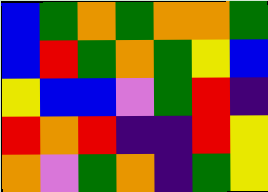[["blue", "green", "orange", "green", "orange", "orange", "green"], ["blue", "red", "green", "orange", "green", "yellow", "blue"], ["yellow", "blue", "blue", "violet", "green", "red", "indigo"], ["red", "orange", "red", "indigo", "indigo", "red", "yellow"], ["orange", "violet", "green", "orange", "indigo", "green", "yellow"]]